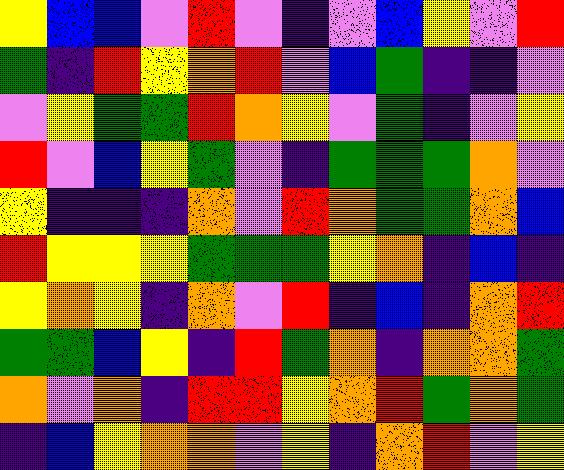[["yellow", "blue", "blue", "violet", "red", "violet", "indigo", "violet", "blue", "yellow", "violet", "red"], ["green", "indigo", "red", "yellow", "orange", "red", "violet", "blue", "green", "indigo", "indigo", "violet"], ["violet", "yellow", "green", "green", "red", "orange", "yellow", "violet", "green", "indigo", "violet", "yellow"], ["red", "violet", "blue", "yellow", "green", "violet", "indigo", "green", "green", "green", "orange", "violet"], ["yellow", "indigo", "indigo", "indigo", "orange", "violet", "red", "orange", "green", "green", "orange", "blue"], ["red", "yellow", "yellow", "yellow", "green", "green", "green", "yellow", "orange", "indigo", "blue", "indigo"], ["yellow", "orange", "yellow", "indigo", "orange", "violet", "red", "indigo", "blue", "indigo", "orange", "red"], ["green", "green", "blue", "yellow", "indigo", "red", "green", "orange", "indigo", "orange", "orange", "green"], ["orange", "violet", "orange", "indigo", "red", "red", "yellow", "orange", "red", "green", "orange", "green"], ["indigo", "blue", "yellow", "orange", "orange", "violet", "yellow", "indigo", "orange", "red", "violet", "yellow"]]